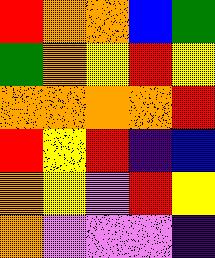[["red", "orange", "orange", "blue", "green"], ["green", "orange", "yellow", "red", "yellow"], ["orange", "orange", "orange", "orange", "red"], ["red", "yellow", "red", "indigo", "blue"], ["orange", "yellow", "violet", "red", "yellow"], ["orange", "violet", "violet", "violet", "indigo"]]